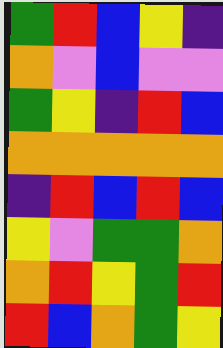[["green", "red", "blue", "yellow", "indigo"], ["orange", "violet", "blue", "violet", "violet"], ["green", "yellow", "indigo", "red", "blue"], ["orange", "orange", "orange", "orange", "orange"], ["indigo", "red", "blue", "red", "blue"], ["yellow", "violet", "green", "green", "orange"], ["orange", "red", "yellow", "green", "red"], ["red", "blue", "orange", "green", "yellow"]]